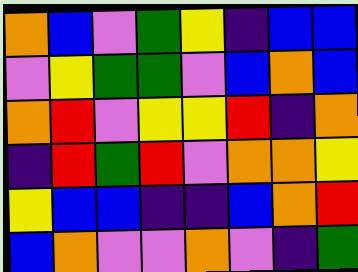[["orange", "blue", "violet", "green", "yellow", "indigo", "blue", "blue"], ["violet", "yellow", "green", "green", "violet", "blue", "orange", "blue"], ["orange", "red", "violet", "yellow", "yellow", "red", "indigo", "orange"], ["indigo", "red", "green", "red", "violet", "orange", "orange", "yellow"], ["yellow", "blue", "blue", "indigo", "indigo", "blue", "orange", "red"], ["blue", "orange", "violet", "violet", "orange", "violet", "indigo", "green"]]